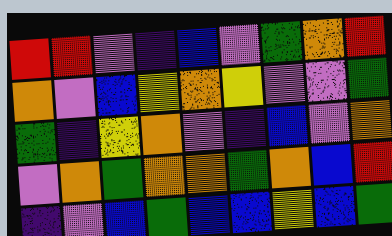[["red", "red", "violet", "indigo", "blue", "violet", "green", "orange", "red"], ["orange", "violet", "blue", "yellow", "orange", "yellow", "violet", "violet", "green"], ["green", "indigo", "yellow", "orange", "violet", "indigo", "blue", "violet", "orange"], ["violet", "orange", "green", "orange", "orange", "green", "orange", "blue", "red"], ["indigo", "violet", "blue", "green", "blue", "blue", "yellow", "blue", "green"]]